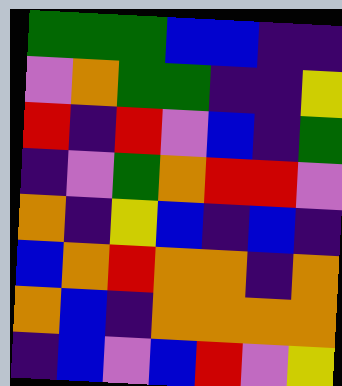[["green", "green", "green", "blue", "blue", "indigo", "indigo"], ["violet", "orange", "green", "green", "indigo", "indigo", "yellow"], ["red", "indigo", "red", "violet", "blue", "indigo", "green"], ["indigo", "violet", "green", "orange", "red", "red", "violet"], ["orange", "indigo", "yellow", "blue", "indigo", "blue", "indigo"], ["blue", "orange", "red", "orange", "orange", "indigo", "orange"], ["orange", "blue", "indigo", "orange", "orange", "orange", "orange"], ["indigo", "blue", "violet", "blue", "red", "violet", "yellow"]]